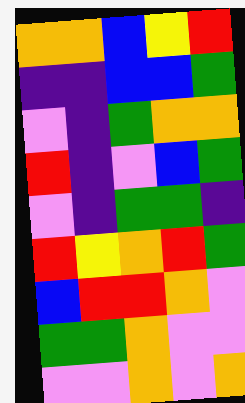[["orange", "orange", "blue", "yellow", "red"], ["indigo", "indigo", "blue", "blue", "green"], ["violet", "indigo", "green", "orange", "orange"], ["red", "indigo", "violet", "blue", "green"], ["violet", "indigo", "green", "green", "indigo"], ["red", "yellow", "orange", "red", "green"], ["blue", "red", "red", "orange", "violet"], ["green", "green", "orange", "violet", "violet"], ["violet", "violet", "orange", "violet", "orange"]]